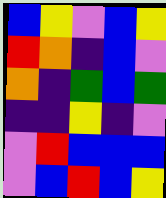[["blue", "yellow", "violet", "blue", "yellow"], ["red", "orange", "indigo", "blue", "violet"], ["orange", "indigo", "green", "blue", "green"], ["indigo", "indigo", "yellow", "indigo", "violet"], ["violet", "red", "blue", "blue", "blue"], ["violet", "blue", "red", "blue", "yellow"]]